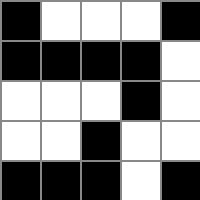[["black", "white", "white", "white", "black"], ["black", "black", "black", "black", "white"], ["white", "white", "white", "black", "white"], ["white", "white", "black", "white", "white"], ["black", "black", "black", "white", "black"]]